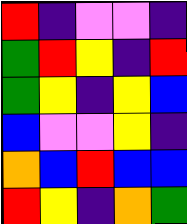[["red", "indigo", "violet", "violet", "indigo"], ["green", "red", "yellow", "indigo", "red"], ["green", "yellow", "indigo", "yellow", "blue"], ["blue", "violet", "violet", "yellow", "indigo"], ["orange", "blue", "red", "blue", "blue"], ["red", "yellow", "indigo", "orange", "green"]]